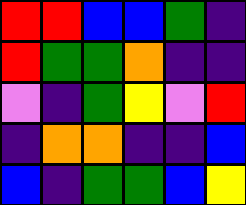[["red", "red", "blue", "blue", "green", "indigo"], ["red", "green", "green", "orange", "indigo", "indigo"], ["violet", "indigo", "green", "yellow", "violet", "red"], ["indigo", "orange", "orange", "indigo", "indigo", "blue"], ["blue", "indigo", "green", "green", "blue", "yellow"]]